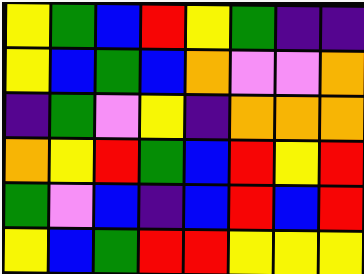[["yellow", "green", "blue", "red", "yellow", "green", "indigo", "indigo"], ["yellow", "blue", "green", "blue", "orange", "violet", "violet", "orange"], ["indigo", "green", "violet", "yellow", "indigo", "orange", "orange", "orange"], ["orange", "yellow", "red", "green", "blue", "red", "yellow", "red"], ["green", "violet", "blue", "indigo", "blue", "red", "blue", "red"], ["yellow", "blue", "green", "red", "red", "yellow", "yellow", "yellow"]]